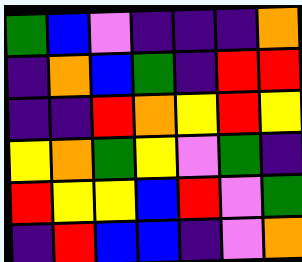[["green", "blue", "violet", "indigo", "indigo", "indigo", "orange"], ["indigo", "orange", "blue", "green", "indigo", "red", "red"], ["indigo", "indigo", "red", "orange", "yellow", "red", "yellow"], ["yellow", "orange", "green", "yellow", "violet", "green", "indigo"], ["red", "yellow", "yellow", "blue", "red", "violet", "green"], ["indigo", "red", "blue", "blue", "indigo", "violet", "orange"]]